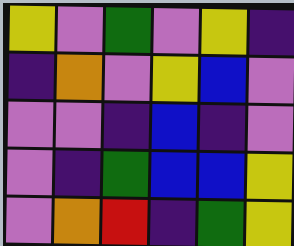[["yellow", "violet", "green", "violet", "yellow", "indigo"], ["indigo", "orange", "violet", "yellow", "blue", "violet"], ["violet", "violet", "indigo", "blue", "indigo", "violet"], ["violet", "indigo", "green", "blue", "blue", "yellow"], ["violet", "orange", "red", "indigo", "green", "yellow"]]